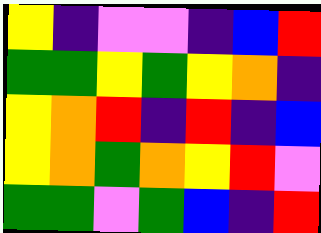[["yellow", "indigo", "violet", "violet", "indigo", "blue", "red"], ["green", "green", "yellow", "green", "yellow", "orange", "indigo"], ["yellow", "orange", "red", "indigo", "red", "indigo", "blue"], ["yellow", "orange", "green", "orange", "yellow", "red", "violet"], ["green", "green", "violet", "green", "blue", "indigo", "red"]]